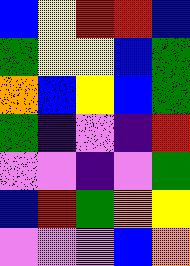[["blue", "yellow", "red", "red", "blue"], ["green", "yellow", "yellow", "blue", "green"], ["orange", "blue", "yellow", "blue", "green"], ["green", "indigo", "violet", "indigo", "red"], ["violet", "violet", "indigo", "violet", "green"], ["blue", "red", "green", "orange", "yellow"], ["violet", "violet", "violet", "blue", "orange"]]